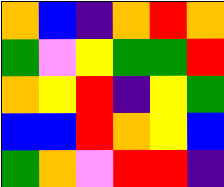[["orange", "blue", "indigo", "orange", "red", "orange"], ["green", "violet", "yellow", "green", "green", "red"], ["orange", "yellow", "red", "indigo", "yellow", "green"], ["blue", "blue", "red", "orange", "yellow", "blue"], ["green", "orange", "violet", "red", "red", "indigo"]]